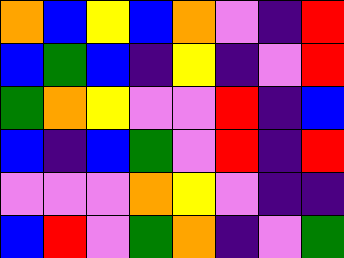[["orange", "blue", "yellow", "blue", "orange", "violet", "indigo", "red"], ["blue", "green", "blue", "indigo", "yellow", "indigo", "violet", "red"], ["green", "orange", "yellow", "violet", "violet", "red", "indigo", "blue"], ["blue", "indigo", "blue", "green", "violet", "red", "indigo", "red"], ["violet", "violet", "violet", "orange", "yellow", "violet", "indigo", "indigo"], ["blue", "red", "violet", "green", "orange", "indigo", "violet", "green"]]